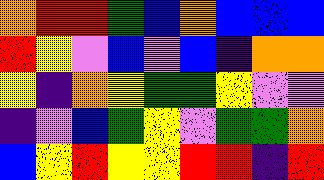[["orange", "red", "red", "green", "blue", "orange", "blue", "blue", "blue"], ["red", "yellow", "violet", "blue", "violet", "blue", "indigo", "orange", "orange"], ["yellow", "indigo", "orange", "yellow", "green", "green", "yellow", "violet", "violet"], ["indigo", "violet", "blue", "green", "yellow", "violet", "green", "green", "orange"], ["blue", "yellow", "red", "yellow", "yellow", "red", "red", "indigo", "red"]]